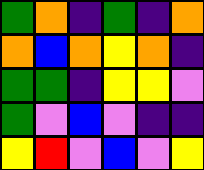[["green", "orange", "indigo", "green", "indigo", "orange"], ["orange", "blue", "orange", "yellow", "orange", "indigo"], ["green", "green", "indigo", "yellow", "yellow", "violet"], ["green", "violet", "blue", "violet", "indigo", "indigo"], ["yellow", "red", "violet", "blue", "violet", "yellow"]]